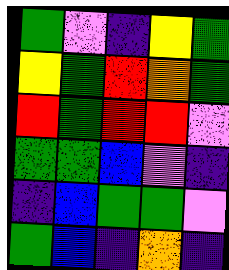[["green", "violet", "indigo", "yellow", "green"], ["yellow", "green", "red", "orange", "green"], ["red", "green", "red", "red", "violet"], ["green", "green", "blue", "violet", "indigo"], ["indigo", "blue", "green", "green", "violet"], ["green", "blue", "indigo", "orange", "indigo"]]